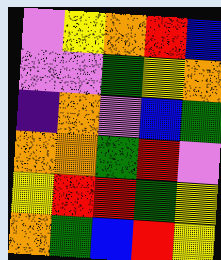[["violet", "yellow", "orange", "red", "blue"], ["violet", "violet", "green", "yellow", "orange"], ["indigo", "orange", "violet", "blue", "green"], ["orange", "orange", "green", "red", "violet"], ["yellow", "red", "red", "green", "yellow"], ["orange", "green", "blue", "red", "yellow"]]